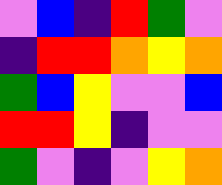[["violet", "blue", "indigo", "red", "green", "violet"], ["indigo", "red", "red", "orange", "yellow", "orange"], ["green", "blue", "yellow", "violet", "violet", "blue"], ["red", "red", "yellow", "indigo", "violet", "violet"], ["green", "violet", "indigo", "violet", "yellow", "orange"]]